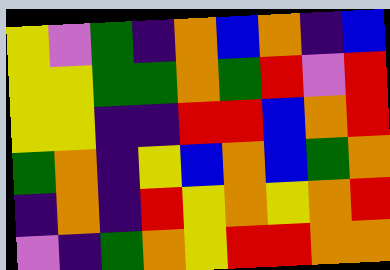[["yellow", "violet", "green", "indigo", "orange", "blue", "orange", "indigo", "blue"], ["yellow", "yellow", "green", "green", "orange", "green", "red", "violet", "red"], ["yellow", "yellow", "indigo", "indigo", "red", "red", "blue", "orange", "red"], ["green", "orange", "indigo", "yellow", "blue", "orange", "blue", "green", "orange"], ["indigo", "orange", "indigo", "red", "yellow", "orange", "yellow", "orange", "red"], ["violet", "indigo", "green", "orange", "yellow", "red", "red", "orange", "orange"]]